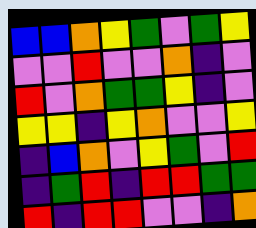[["blue", "blue", "orange", "yellow", "green", "violet", "green", "yellow"], ["violet", "violet", "red", "violet", "violet", "orange", "indigo", "violet"], ["red", "violet", "orange", "green", "green", "yellow", "indigo", "violet"], ["yellow", "yellow", "indigo", "yellow", "orange", "violet", "violet", "yellow"], ["indigo", "blue", "orange", "violet", "yellow", "green", "violet", "red"], ["indigo", "green", "red", "indigo", "red", "red", "green", "green"], ["red", "indigo", "red", "red", "violet", "violet", "indigo", "orange"]]